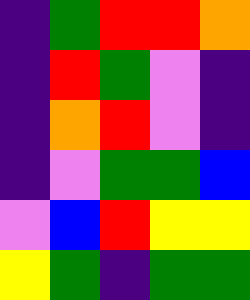[["indigo", "green", "red", "red", "orange"], ["indigo", "red", "green", "violet", "indigo"], ["indigo", "orange", "red", "violet", "indigo"], ["indigo", "violet", "green", "green", "blue"], ["violet", "blue", "red", "yellow", "yellow"], ["yellow", "green", "indigo", "green", "green"]]